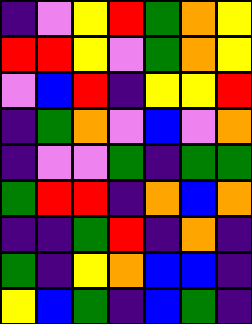[["indigo", "violet", "yellow", "red", "green", "orange", "yellow"], ["red", "red", "yellow", "violet", "green", "orange", "yellow"], ["violet", "blue", "red", "indigo", "yellow", "yellow", "red"], ["indigo", "green", "orange", "violet", "blue", "violet", "orange"], ["indigo", "violet", "violet", "green", "indigo", "green", "green"], ["green", "red", "red", "indigo", "orange", "blue", "orange"], ["indigo", "indigo", "green", "red", "indigo", "orange", "indigo"], ["green", "indigo", "yellow", "orange", "blue", "blue", "indigo"], ["yellow", "blue", "green", "indigo", "blue", "green", "indigo"]]